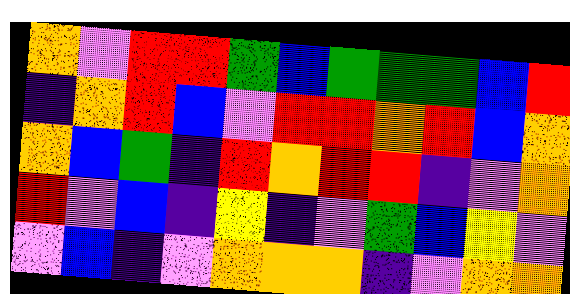[["orange", "violet", "red", "red", "green", "blue", "green", "green", "green", "blue", "red"], ["indigo", "orange", "red", "blue", "violet", "red", "red", "orange", "red", "blue", "orange"], ["orange", "blue", "green", "indigo", "red", "orange", "red", "red", "indigo", "violet", "orange"], ["red", "violet", "blue", "indigo", "yellow", "indigo", "violet", "green", "blue", "yellow", "violet"], ["violet", "blue", "indigo", "violet", "orange", "orange", "orange", "indigo", "violet", "orange", "orange"]]